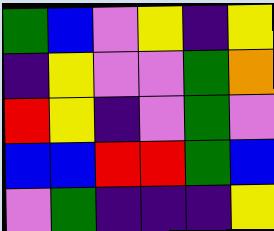[["green", "blue", "violet", "yellow", "indigo", "yellow"], ["indigo", "yellow", "violet", "violet", "green", "orange"], ["red", "yellow", "indigo", "violet", "green", "violet"], ["blue", "blue", "red", "red", "green", "blue"], ["violet", "green", "indigo", "indigo", "indigo", "yellow"]]